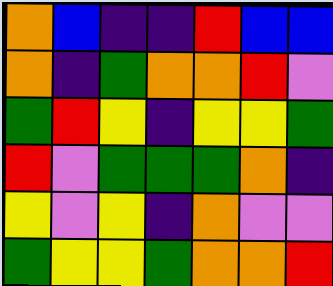[["orange", "blue", "indigo", "indigo", "red", "blue", "blue"], ["orange", "indigo", "green", "orange", "orange", "red", "violet"], ["green", "red", "yellow", "indigo", "yellow", "yellow", "green"], ["red", "violet", "green", "green", "green", "orange", "indigo"], ["yellow", "violet", "yellow", "indigo", "orange", "violet", "violet"], ["green", "yellow", "yellow", "green", "orange", "orange", "red"]]